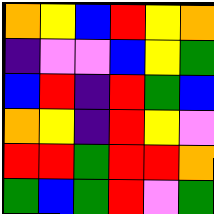[["orange", "yellow", "blue", "red", "yellow", "orange"], ["indigo", "violet", "violet", "blue", "yellow", "green"], ["blue", "red", "indigo", "red", "green", "blue"], ["orange", "yellow", "indigo", "red", "yellow", "violet"], ["red", "red", "green", "red", "red", "orange"], ["green", "blue", "green", "red", "violet", "green"]]